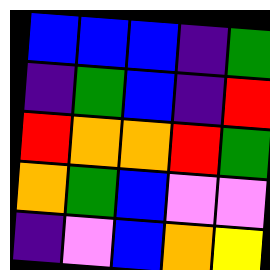[["blue", "blue", "blue", "indigo", "green"], ["indigo", "green", "blue", "indigo", "red"], ["red", "orange", "orange", "red", "green"], ["orange", "green", "blue", "violet", "violet"], ["indigo", "violet", "blue", "orange", "yellow"]]